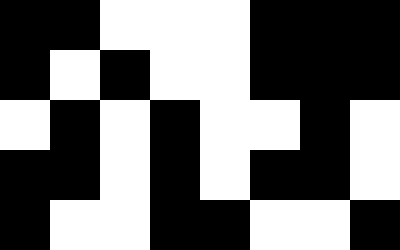[["black", "black", "white", "white", "white", "black", "black", "black"], ["black", "white", "black", "white", "white", "black", "black", "black"], ["white", "black", "white", "black", "white", "white", "black", "white"], ["black", "black", "white", "black", "white", "black", "black", "white"], ["black", "white", "white", "black", "black", "white", "white", "black"]]